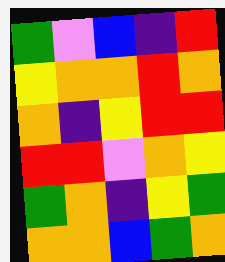[["green", "violet", "blue", "indigo", "red"], ["yellow", "orange", "orange", "red", "orange"], ["orange", "indigo", "yellow", "red", "red"], ["red", "red", "violet", "orange", "yellow"], ["green", "orange", "indigo", "yellow", "green"], ["orange", "orange", "blue", "green", "orange"]]